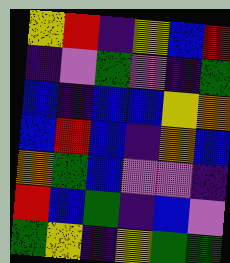[["yellow", "red", "indigo", "yellow", "blue", "red"], ["indigo", "violet", "green", "violet", "indigo", "green"], ["blue", "indigo", "blue", "blue", "yellow", "orange"], ["blue", "red", "blue", "indigo", "orange", "blue"], ["orange", "green", "blue", "violet", "violet", "indigo"], ["red", "blue", "green", "indigo", "blue", "violet"], ["green", "yellow", "indigo", "yellow", "green", "green"]]